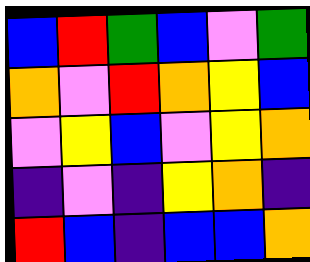[["blue", "red", "green", "blue", "violet", "green"], ["orange", "violet", "red", "orange", "yellow", "blue"], ["violet", "yellow", "blue", "violet", "yellow", "orange"], ["indigo", "violet", "indigo", "yellow", "orange", "indigo"], ["red", "blue", "indigo", "blue", "blue", "orange"]]